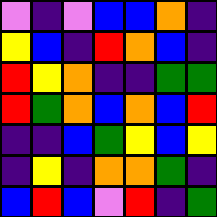[["violet", "indigo", "violet", "blue", "blue", "orange", "indigo"], ["yellow", "blue", "indigo", "red", "orange", "blue", "indigo"], ["red", "yellow", "orange", "indigo", "indigo", "green", "green"], ["red", "green", "orange", "blue", "orange", "blue", "red"], ["indigo", "indigo", "blue", "green", "yellow", "blue", "yellow"], ["indigo", "yellow", "indigo", "orange", "orange", "green", "indigo"], ["blue", "red", "blue", "violet", "red", "indigo", "green"]]